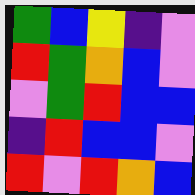[["green", "blue", "yellow", "indigo", "violet"], ["red", "green", "orange", "blue", "violet"], ["violet", "green", "red", "blue", "blue"], ["indigo", "red", "blue", "blue", "violet"], ["red", "violet", "red", "orange", "blue"]]